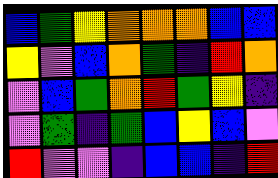[["blue", "green", "yellow", "orange", "orange", "orange", "blue", "blue"], ["yellow", "violet", "blue", "orange", "green", "indigo", "red", "orange"], ["violet", "blue", "green", "orange", "red", "green", "yellow", "indigo"], ["violet", "green", "indigo", "green", "blue", "yellow", "blue", "violet"], ["red", "violet", "violet", "indigo", "blue", "blue", "indigo", "red"]]